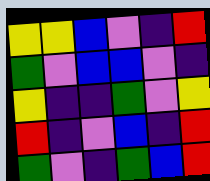[["yellow", "yellow", "blue", "violet", "indigo", "red"], ["green", "violet", "blue", "blue", "violet", "indigo"], ["yellow", "indigo", "indigo", "green", "violet", "yellow"], ["red", "indigo", "violet", "blue", "indigo", "red"], ["green", "violet", "indigo", "green", "blue", "red"]]